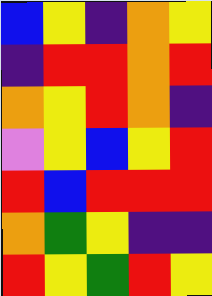[["blue", "yellow", "indigo", "orange", "yellow"], ["indigo", "red", "red", "orange", "red"], ["orange", "yellow", "red", "orange", "indigo"], ["violet", "yellow", "blue", "yellow", "red"], ["red", "blue", "red", "red", "red"], ["orange", "green", "yellow", "indigo", "indigo"], ["red", "yellow", "green", "red", "yellow"]]